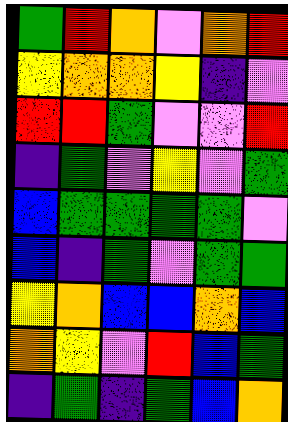[["green", "red", "orange", "violet", "orange", "red"], ["yellow", "orange", "orange", "yellow", "indigo", "violet"], ["red", "red", "green", "violet", "violet", "red"], ["indigo", "green", "violet", "yellow", "violet", "green"], ["blue", "green", "green", "green", "green", "violet"], ["blue", "indigo", "green", "violet", "green", "green"], ["yellow", "orange", "blue", "blue", "orange", "blue"], ["orange", "yellow", "violet", "red", "blue", "green"], ["indigo", "green", "indigo", "green", "blue", "orange"]]